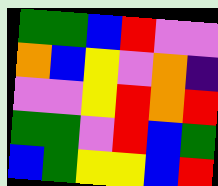[["green", "green", "blue", "red", "violet", "violet"], ["orange", "blue", "yellow", "violet", "orange", "indigo"], ["violet", "violet", "yellow", "red", "orange", "red"], ["green", "green", "violet", "red", "blue", "green"], ["blue", "green", "yellow", "yellow", "blue", "red"]]